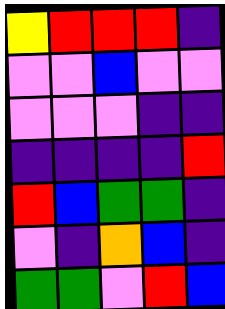[["yellow", "red", "red", "red", "indigo"], ["violet", "violet", "blue", "violet", "violet"], ["violet", "violet", "violet", "indigo", "indigo"], ["indigo", "indigo", "indigo", "indigo", "red"], ["red", "blue", "green", "green", "indigo"], ["violet", "indigo", "orange", "blue", "indigo"], ["green", "green", "violet", "red", "blue"]]